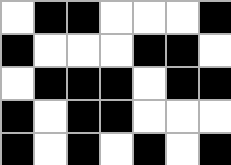[["white", "black", "black", "white", "white", "white", "black"], ["black", "white", "white", "white", "black", "black", "white"], ["white", "black", "black", "black", "white", "black", "black"], ["black", "white", "black", "black", "white", "white", "white"], ["black", "white", "black", "white", "black", "white", "black"]]